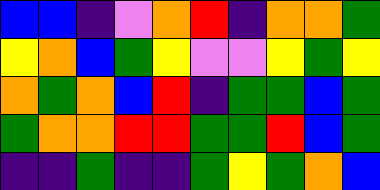[["blue", "blue", "indigo", "violet", "orange", "red", "indigo", "orange", "orange", "green"], ["yellow", "orange", "blue", "green", "yellow", "violet", "violet", "yellow", "green", "yellow"], ["orange", "green", "orange", "blue", "red", "indigo", "green", "green", "blue", "green"], ["green", "orange", "orange", "red", "red", "green", "green", "red", "blue", "green"], ["indigo", "indigo", "green", "indigo", "indigo", "green", "yellow", "green", "orange", "blue"]]